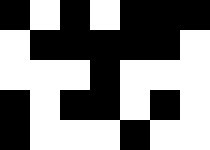[["black", "white", "black", "white", "black", "black", "black"], ["white", "black", "black", "black", "black", "black", "white"], ["white", "white", "white", "black", "white", "white", "white"], ["black", "white", "black", "black", "white", "black", "white"], ["black", "white", "white", "white", "black", "white", "white"]]